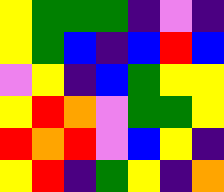[["yellow", "green", "green", "green", "indigo", "violet", "indigo"], ["yellow", "green", "blue", "indigo", "blue", "red", "blue"], ["violet", "yellow", "indigo", "blue", "green", "yellow", "yellow"], ["yellow", "red", "orange", "violet", "green", "green", "yellow"], ["red", "orange", "red", "violet", "blue", "yellow", "indigo"], ["yellow", "red", "indigo", "green", "yellow", "indigo", "orange"]]